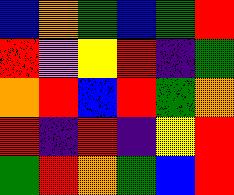[["blue", "orange", "green", "blue", "green", "red"], ["red", "violet", "yellow", "red", "indigo", "green"], ["orange", "red", "blue", "red", "green", "orange"], ["red", "indigo", "red", "indigo", "yellow", "red"], ["green", "red", "orange", "green", "blue", "red"]]